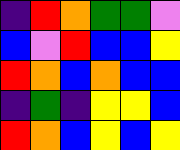[["indigo", "red", "orange", "green", "green", "violet"], ["blue", "violet", "red", "blue", "blue", "yellow"], ["red", "orange", "blue", "orange", "blue", "blue"], ["indigo", "green", "indigo", "yellow", "yellow", "blue"], ["red", "orange", "blue", "yellow", "blue", "yellow"]]